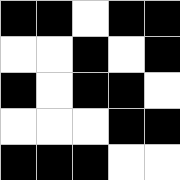[["black", "black", "white", "black", "black"], ["white", "white", "black", "white", "black"], ["black", "white", "black", "black", "white"], ["white", "white", "white", "black", "black"], ["black", "black", "black", "white", "white"]]